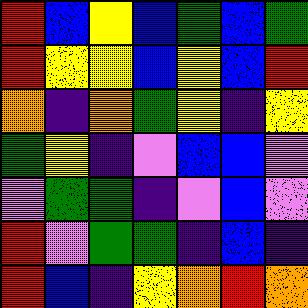[["red", "blue", "yellow", "blue", "green", "blue", "green"], ["red", "yellow", "yellow", "blue", "yellow", "blue", "red"], ["orange", "indigo", "orange", "green", "yellow", "indigo", "yellow"], ["green", "yellow", "indigo", "violet", "blue", "blue", "violet"], ["violet", "green", "green", "indigo", "violet", "blue", "violet"], ["red", "violet", "green", "green", "indigo", "blue", "indigo"], ["red", "blue", "indigo", "yellow", "orange", "red", "orange"]]